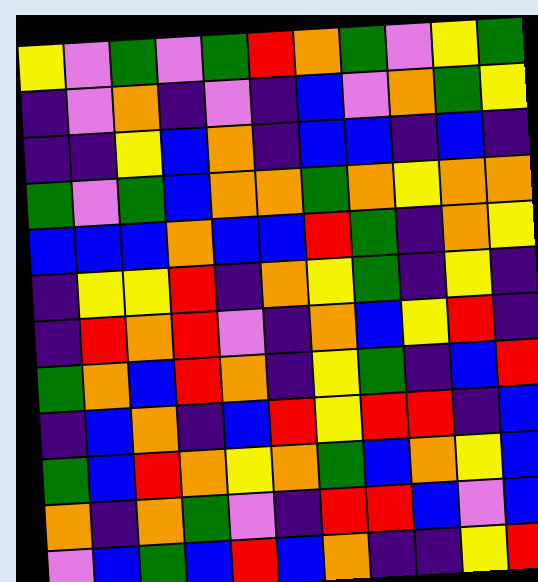[["yellow", "violet", "green", "violet", "green", "red", "orange", "green", "violet", "yellow", "green"], ["indigo", "violet", "orange", "indigo", "violet", "indigo", "blue", "violet", "orange", "green", "yellow"], ["indigo", "indigo", "yellow", "blue", "orange", "indigo", "blue", "blue", "indigo", "blue", "indigo"], ["green", "violet", "green", "blue", "orange", "orange", "green", "orange", "yellow", "orange", "orange"], ["blue", "blue", "blue", "orange", "blue", "blue", "red", "green", "indigo", "orange", "yellow"], ["indigo", "yellow", "yellow", "red", "indigo", "orange", "yellow", "green", "indigo", "yellow", "indigo"], ["indigo", "red", "orange", "red", "violet", "indigo", "orange", "blue", "yellow", "red", "indigo"], ["green", "orange", "blue", "red", "orange", "indigo", "yellow", "green", "indigo", "blue", "red"], ["indigo", "blue", "orange", "indigo", "blue", "red", "yellow", "red", "red", "indigo", "blue"], ["green", "blue", "red", "orange", "yellow", "orange", "green", "blue", "orange", "yellow", "blue"], ["orange", "indigo", "orange", "green", "violet", "indigo", "red", "red", "blue", "violet", "blue"], ["violet", "blue", "green", "blue", "red", "blue", "orange", "indigo", "indigo", "yellow", "red"]]